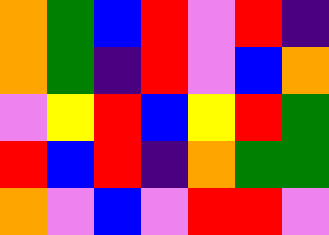[["orange", "green", "blue", "red", "violet", "red", "indigo"], ["orange", "green", "indigo", "red", "violet", "blue", "orange"], ["violet", "yellow", "red", "blue", "yellow", "red", "green"], ["red", "blue", "red", "indigo", "orange", "green", "green"], ["orange", "violet", "blue", "violet", "red", "red", "violet"]]